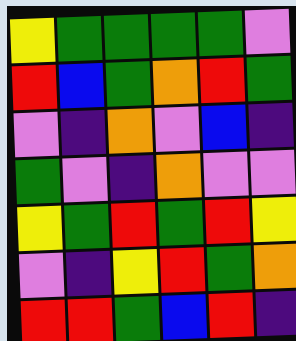[["yellow", "green", "green", "green", "green", "violet"], ["red", "blue", "green", "orange", "red", "green"], ["violet", "indigo", "orange", "violet", "blue", "indigo"], ["green", "violet", "indigo", "orange", "violet", "violet"], ["yellow", "green", "red", "green", "red", "yellow"], ["violet", "indigo", "yellow", "red", "green", "orange"], ["red", "red", "green", "blue", "red", "indigo"]]